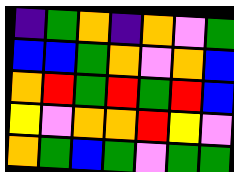[["indigo", "green", "orange", "indigo", "orange", "violet", "green"], ["blue", "blue", "green", "orange", "violet", "orange", "blue"], ["orange", "red", "green", "red", "green", "red", "blue"], ["yellow", "violet", "orange", "orange", "red", "yellow", "violet"], ["orange", "green", "blue", "green", "violet", "green", "green"]]